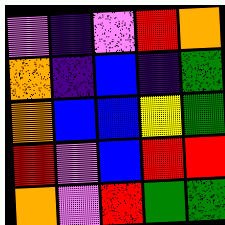[["violet", "indigo", "violet", "red", "orange"], ["orange", "indigo", "blue", "indigo", "green"], ["orange", "blue", "blue", "yellow", "green"], ["red", "violet", "blue", "red", "red"], ["orange", "violet", "red", "green", "green"]]